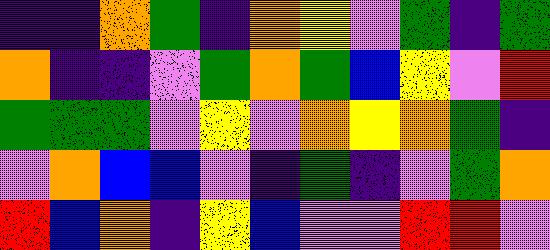[["indigo", "indigo", "orange", "green", "indigo", "orange", "yellow", "violet", "green", "indigo", "green"], ["orange", "indigo", "indigo", "violet", "green", "orange", "green", "blue", "yellow", "violet", "red"], ["green", "green", "green", "violet", "yellow", "violet", "orange", "yellow", "orange", "green", "indigo"], ["violet", "orange", "blue", "blue", "violet", "indigo", "green", "indigo", "violet", "green", "orange"], ["red", "blue", "orange", "indigo", "yellow", "blue", "violet", "violet", "red", "red", "violet"]]